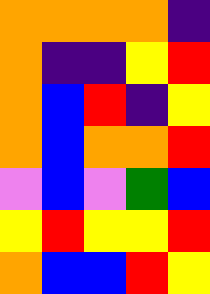[["orange", "orange", "orange", "orange", "indigo"], ["orange", "indigo", "indigo", "yellow", "red"], ["orange", "blue", "red", "indigo", "yellow"], ["orange", "blue", "orange", "orange", "red"], ["violet", "blue", "violet", "green", "blue"], ["yellow", "red", "yellow", "yellow", "red"], ["orange", "blue", "blue", "red", "yellow"]]